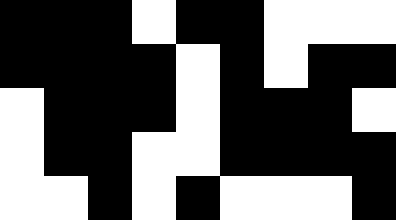[["black", "black", "black", "white", "black", "black", "white", "white", "white"], ["black", "black", "black", "black", "white", "black", "white", "black", "black"], ["white", "black", "black", "black", "white", "black", "black", "black", "white"], ["white", "black", "black", "white", "white", "black", "black", "black", "black"], ["white", "white", "black", "white", "black", "white", "white", "white", "black"]]